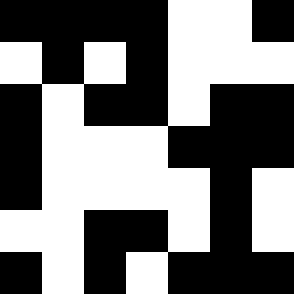[["black", "black", "black", "black", "white", "white", "black"], ["white", "black", "white", "black", "white", "white", "white"], ["black", "white", "black", "black", "white", "black", "black"], ["black", "white", "white", "white", "black", "black", "black"], ["black", "white", "white", "white", "white", "black", "white"], ["white", "white", "black", "black", "white", "black", "white"], ["black", "white", "black", "white", "black", "black", "black"]]